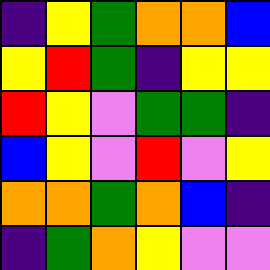[["indigo", "yellow", "green", "orange", "orange", "blue"], ["yellow", "red", "green", "indigo", "yellow", "yellow"], ["red", "yellow", "violet", "green", "green", "indigo"], ["blue", "yellow", "violet", "red", "violet", "yellow"], ["orange", "orange", "green", "orange", "blue", "indigo"], ["indigo", "green", "orange", "yellow", "violet", "violet"]]